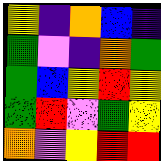[["yellow", "indigo", "orange", "blue", "indigo"], ["green", "violet", "indigo", "orange", "green"], ["green", "blue", "yellow", "red", "yellow"], ["green", "red", "violet", "green", "yellow"], ["orange", "violet", "yellow", "red", "red"]]